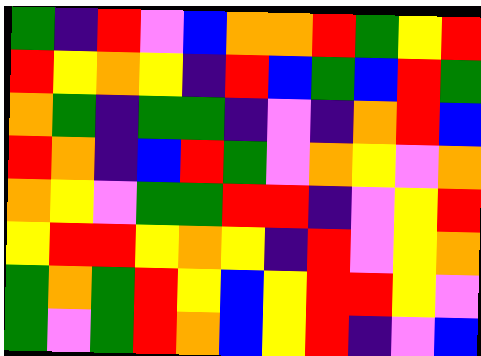[["green", "indigo", "red", "violet", "blue", "orange", "orange", "red", "green", "yellow", "red"], ["red", "yellow", "orange", "yellow", "indigo", "red", "blue", "green", "blue", "red", "green"], ["orange", "green", "indigo", "green", "green", "indigo", "violet", "indigo", "orange", "red", "blue"], ["red", "orange", "indigo", "blue", "red", "green", "violet", "orange", "yellow", "violet", "orange"], ["orange", "yellow", "violet", "green", "green", "red", "red", "indigo", "violet", "yellow", "red"], ["yellow", "red", "red", "yellow", "orange", "yellow", "indigo", "red", "violet", "yellow", "orange"], ["green", "orange", "green", "red", "yellow", "blue", "yellow", "red", "red", "yellow", "violet"], ["green", "violet", "green", "red", "orange", "blue", "yellow", "red", "indigo", "violet", "blue"]]